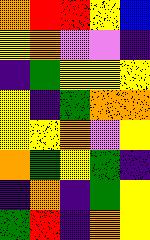[["orange", "red", "red", "yellow", "blue"], ["yellow", "orange", "violet", "violet", "indigo"], ["indigo", "green", "yellow", "yellow", "yellow"], ["yellow", "indigo", "green", "orange", "orange"], ["yellow", "yellow", "orange", "violet", "yellow"], ["orange", "green", "yellow", "green", "indigo"], ["indigo", "orange", "indigo", "green", "yellow"], ["green", "red", "indigo", "orange", "yellow"]]